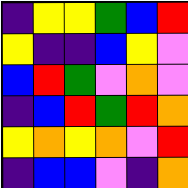[["indigo", "yellow", "yellow", "green", "blue", "red"], ["yellow", "indigo", "indigo", "blue", "yellow", "violet"], ["blue", "red", "green", "violet", "orange", "violet"], ["indigo", "blue", "red", "green", "red", "orange"], ["yellow", "orange", "yellow", "orange", "violet", "red"], ["indigo", "blue", "blue", "violet", "indigo", "orange"]]